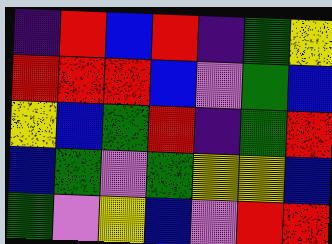[["indigo", "red", "blue", "red", "indigo", "green", "yellow"], ["red", "red", "red", "blue", "violet", "green", "blue"], ["yellow", "blue", "green", "red", "indigo", "green", "red"], ["blue", "green", "violet", "green", "yellow", "yellow", "blue"], ["green", "violet", "yellow", "blue", "violet", "red", "red"]]